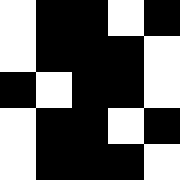[["white", "black", "black", "white", "black"], ["white", "black", "black", "black", "white"], ["black", "white", "black", "black", "white"], ["white", "black", "black", "white", "black"], ["white", "black", "black", "black", "white"]]